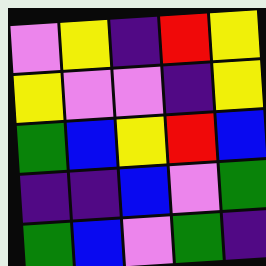[["violet", "yellow", "indigo", "red", "yellow"], ["yellow", "violet", "violet", "indigo", "yellow"], ["green", "blue", "yellow", "red", "blue"], ["indigo", "indigo", "blue", "violet", "green"], ["green", "blue", "violet", "green", "indigo"]]